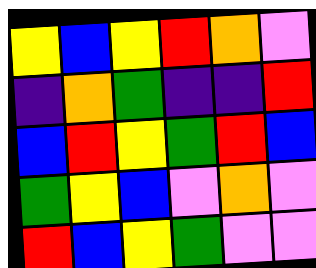[["yellow", "blue", "yellow", "red", "orange", "violet"], ["indigo", "orange", "green", "indigo", "indigo", "red"], ["blue", "red", "yellow", "green", "red", "blue"], ["green", "yellow", "blue", "violet", "orange", "violet"], ["red", "blue", "yellow", "green", "violet", "violet"]]